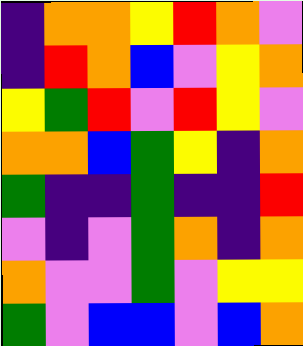[["indigo", "orange", "orange", "yellow", "red", "orange", "violet"], ["indigo", "red", "orange", "blue", "violet", "yellow", "orange"], ["yellow", "green", "red", "violet", "red", "yellow", "violet"], ["orange", "orange", "blue", "green", "yellow", "indigo", "orange"], ["green", "indigo", "indigo", "green", "indigo", "indigo", "red"], ["violet", "indigo", "violet", "green", "orange", "indigo", "orange"], ["orange", "violet", "violet", "green", "violet", "yellow", "yellow"], ["green", "violet", "blue", "blue", "violet", "blue", "orange"]]